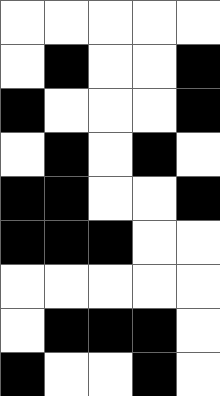[["white", "white", "white", "white", "white"], ["white", "black", "white", "white", "black"], ["black", "white", "white", "white", "black"], ["white", "black", "white", "black", "white"], ["black", "black", "white", "white", "black"], ["black", "black", "black", "white", "white"], ["white", "white", "white", "white", "white"], ["white", "black", "black", "black", "white"], ["black", "white", "white", "black", "white"]]